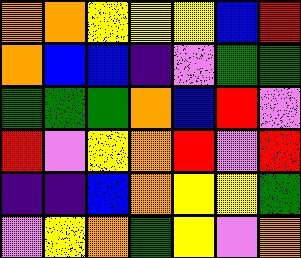[["orange", "orange", "yellow", "yellow", "yellow", "blue", "red"], ["orange", "blue", "blue", "indigo", "violet", "green", "green"], ["green", "green", "green", "orange", "blue", "red", "violet"], ["red", "violet", "yellow", "orange", "red", "violet", "red"], ["indigo", "indigo", "blue", "orange", "yellow", "yellow", "green"], ["violet", "yellow", "orange", "green", "yellow", "violet", "orange"]]